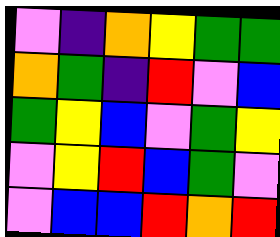[["violet", "indigo", "orange", "yellow", "green", "green"], ["orange", "green", "indigo", "red", "violet", "blue"], ["green", "yellow", "blue", "violet", "green", "yellow"], ["violet", "yellow", "red", "blue", "green", "violet"], ["violet", "blue", "blue", "red", "orange", "red"]]